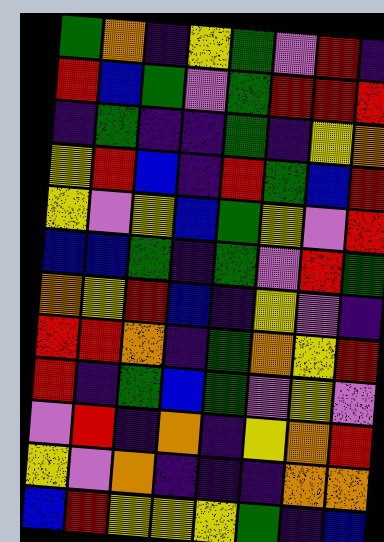[["green", "orange", "indigo", "yellow", "green", "violet", "red", "indigo"], ["red", "blue", "green", "violet", "green", "red", "red", "red"], ["indigo", "green", "indigo", "indigo", "green", "indigo", "yellow", "orange"], ["yellow", "red", "blue", "indigo", "red", "green", "blue", "red"], ["yellow", "violet", "yellow", "blue", "green", "yellow", "violet", "red"], ["blue", "blue", "green", "indigo", "green", "violet", "red", "green"], ["orange", "yellow", "red", "blue", "indigo", "yellow", "violet", "indigo"], ["red", "red", "orange", "indigo", "green", "orange", "yellow", "red"], ["red", "indigo", "green", "blue", "green", "violet", "yellow", "violet"], ["violet", "red", "indigo", "orange", "indigo", "yellow", "orange", "red"], ["yellow", "violet", "orange", "indigo", "indigo", "indigo", "orange", "orange"], ["blue", "red", "yellow", "yellow", "yellow", "green", "indigo", "blue"]]